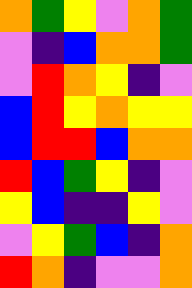[["orange", "green", "yellow", "violet", "orange", "green"], ["violet", "indigo", "blue", "orange", "orange", "green"], ["violet", "red", "orange", "yellow", "indigo", "violet"], ["blue", "red", "yellow", "orange", "yellow", "yellow"], ["blue", "red", "red", "blue", "orange", "orange"], ["red", "blue", "green", "yellow", "indigo", "violet"], ["yellow", "blue", "indigo", "indigo", "yellow", "violet"], ["violet", "yellow", "green", "blue", "indigo", "orange"], ["red", "orange", "indigo", "violet", "violet", "orange"]]